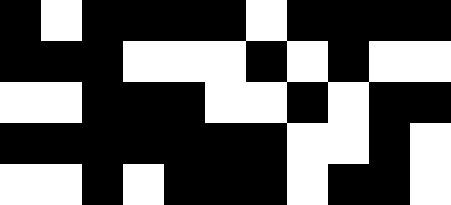[["black", "white", "black", "black", "black", "black", "white", "black", "black", "black", "black"], ["black", "black", "black", "white", "white", "white", "black", "white", "black", "white", "white"], ["white", "white", "black", "black", "black", "white", "white", "black", "white", "black", "black"], ["black", "black", "black", "black", "black", "black", "black", "white", "white", "black", "white"], ["white", "white", "black", "white", "black", "black", "black", "white", "black", "black", "white"]]